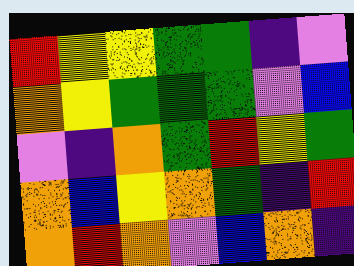[["red", "yellow", "yellow", "green", "green", "indigo", "violet"], ["orange", "yellow", "green", "green", "green", "violet", "blue"], ["violet", "indigo", "orange", "green", "red", "yellow", "green"], ["orange", "blue", "yellow", "orange", "green", "indigo", "red"], ["orange", "red", "orange", "violet", "blue", "orange", "indigo"]]